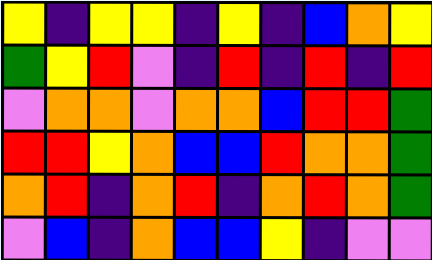[["yellow", "indigo", "yellow", "yellow", "indigo", "yellow", "indigo", "blue", "orange", "yellow"], ["green", "yellow", "red", "violet", "indigo", "red", "indigo", "red", "indigo", "red"], ["violet", "orange", "orange", "violet", "orange", "orange", "blue", "red", "red", "green"], ["red", "red", "yellow", "orange", "blue", "blue", "red", "orange", "orange", "green"], ["orange", "red", "indigo", "orange", "red", "indigo", "orange", "red", "orange", "green"], ["violet", "blue", "indigo", "orange", "blue", "blue", "yellow", "indigo", "violet", "violet"]]